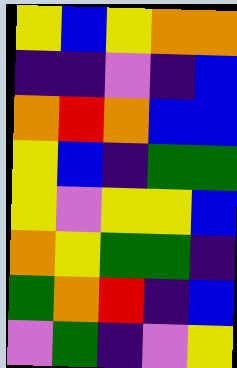[["yellow", "blue", "yellow", "orange", "orange"], ["indigo", "indigo", "violet", "indigo", "blue"], ["orange", "red", "orange", "blue", "blue"], ["yellow", "blue", "indigo", "green", "green"], ["yellow", "violet", "yellow", "yellow", "blue"], ["orange", "yellow", "green", "green", "indigo"], ["green", "orange", "red", "indigo", "blue"], ["violet", "green", "indigo", "violet", "yellow"]]